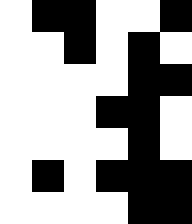[["white", "black", "black", "white", "white", "black"], ["white", "white", "black", "white", "black", "white"], ["white", "white", "white", "white", "black", "black"], ["white", "white", "white", "black", "black", "white"], ["white", "white", "white", "white", "black", "white"], ["white", "black", "white", "black", "black", "black"], ["white", "white", "white", "white", "black", "black"]]